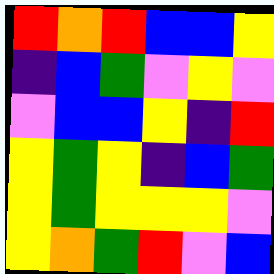[["red", "orange", "red", "blue", "blue", "yellow"], ["indigo", "blue", "green", "violet", "yellow", "violet"], ["violet", "blue", "blue", "yellow", "indigo", "red"], ["yellow", "green", "yellow", "indigo", "blue", "green"], ["yellow", "green", "yellow", "yellow", "yellow", "violet"], ["yellow", "orange", "green", "red", "violet", "blue"]]